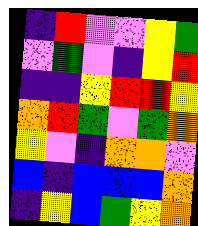[["indigo", "red", "violet", "violet", "yellow", "green"], ["violet", "green", "violet", "indigo", "yellow", "red"], ["indigo", "indigo", "yellow", "red", "red", "yellow"], ["orange", "red", "green", "violet", "green", "orange"], ["yellow", "violet", "indigo", "orange", "orange", "violet"], ["blue", "indigo", "blue", "blue", "blue", "orange"], ["indigo", "yellow", "blue", "green", "yellow", "orange"]]